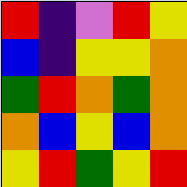[["red", "indigo", "violet", "red", "yellow"], ["blue", "indigo", "yellow", "yellow", "orange"], ["green", "red", "orange", "green", "orange"], ["orange", "blue", "yellow", "blue", "orange"], ["yellow", "red", "green", "yellow", "red"]]